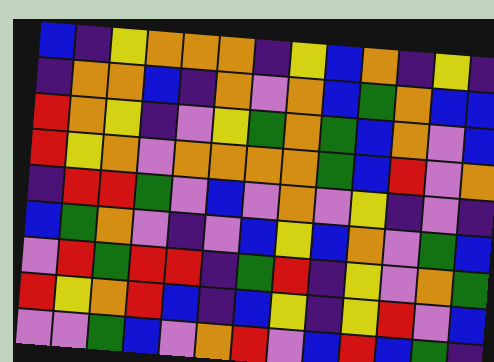[["blue", "indigo", "yellow", "orange", "orange", "orange", "indigo", "yellow", "blue", "orange", "indigo", "yellow", "indigo"], ["indigo", "orange", "orange", "blue", "indigo", "orange", "violet", "orange", "blue", "green", "orange", "blue", "blue"], ["red", "orange", "yellow", "indigo", "violet", "yellow", "green", "orange", "green", "blue", "orange", "violet", "blue"], ["red", "yellow", "orange", "violet", "orange", "orange", "orange", "orange", "green", "blue", "red", "violet", "orange"], ["indigo", "red", "red", "green", "violet", "blue", "violet", "orange", "violet", "yellow", "indigo", "violet", "indigo"], ["blue", "green", "orange", "violet", "indigo", "violet", "blue", "yellow", "blue", "orange", "violet", "green", "blue"], ["violet", "red", "green", "red", "red", "indigo", "green", "red", "indigo", "yellow", "violet", "orange", "green"], ["red", "yellow", "orange", "red", "blue", "indigo", "blue", "yellow", "indigo", "yellow", "red", "violet", "blue"], ["violet", "violet", "green", "blue", "violet", "orange", "red", "violet", "blue", "red", "blue", "green", "indigo"]]